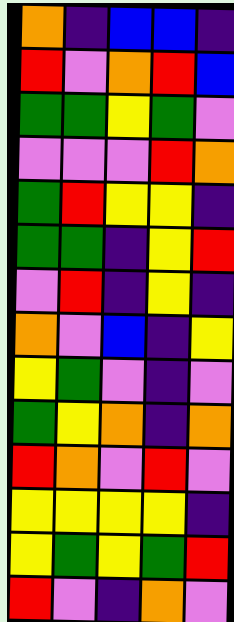[["orange", "indigo", "blue", "blue", "indigo"], ["red", "violet", "orange", "red", "blue"], ["green", "green", "yellow", "green", "violet"], ["violet", "violet", "violet", "red", "orange"], ["green", "red", "yellow", "yellow", "indigo"], ["green", "green", "indigo", "yellow", "red"], ["violet", "red", "indigo", "yellow", "indigo"], ["orange", "violet", "blue", "indigo", "yellow"], ["yellow", "green", "violet", "indigo", "violet"], ["green", "yellow", "orange", "indigo", "orange"], ["red", "orange", "violet", "red", "violet"], ["yellow", "yellow", "yellow", "yellow", "indigo"], ["yellow", "green", "yellow", "green", "red"], ["red", "violet", "indigo", "orange", "violet"]]